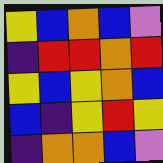[["yellow", "blue", "orange", "blue", "violet"], ["indigo", "red", "red", "orange", "red"], ["yellow", "blue", "yellow", "orange", "blue"], ["blue", "indigo", "yellow", "red", "yellow"], ["indigo", "orange", "orange", "blue", "violet"]]